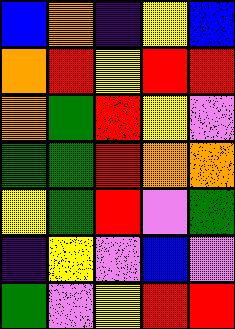[["blue", "orange", "indigo", "yellow", "blue"], ["orange", "red", "yellow", "red", "red"], ["orange", "green", "red", "yellow", "violet"], ["green", "green", "red", "orange", "orange"], ["yellow", "green", "red", "violet", "green"], ["indigo", "yellow", "violet", "blue", "violet"], ["green", "violet", "yellow", "red", "red"]]